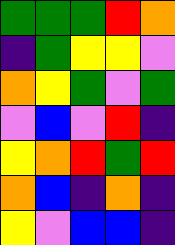[["green", "green", "green", "red", "orange"], ["indigo", "green", "yellow", "yellow", "violet"], ["orange", "yellow", "green", "violet", "green"], ["violet", "blue", "violet", "red", "indigo"], ["yellow", "orange", "red", "green", "red"], ["orange", "blue", "indigo", "orange", "indigo"], ["yellow", "violet", "blue", "blue", "indigo"]]